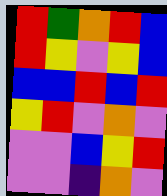[["red", "green", "orange", "red", "blue"], ["red", "yellow", "violet", "yellow", "blue"], ["blue", "blue", "red", "blue", "red"], ["yellow", "red", "violet", "orange", "violet"], ["violet", "violet", "blue", "yellow", "red"], ["violet", "violet", "indigo", "orange", "violet"]]